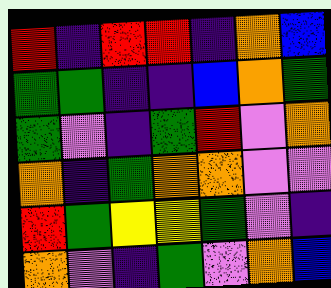[["red", "indigo", "red", "red", "indigo", "orange", "blue"], ["green", "green", "indigo", "indigo", "blue", "orange", "green"], ["green", "violet", "indigo", "green", "red", "violet", "orange"], ["orange", "indigo", "green", "orange", "orange", "violet", "violet"], ["red", "green", "yellow", "yellow", "green", "violet", "indigo"], ["orange", "violet", "indigo", "green", "violet", "orange", "blue"]]